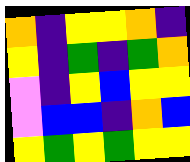[["orange", "indigo", "yellow", "yellow", "orange", "indigo"], ["yellow", "indigo", "green", "indigo", "green", "orange"], ["violet", "indigo", "yellow", "blue", "yellow", "yellow"], ["violet", "blue", "blue", "indigo", "orange", "blue"], ["yellow", "green", "yellow", "green", "yellow", "yellow"]]